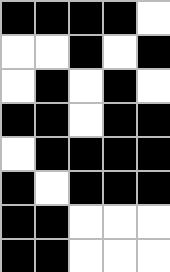[["black", "black", "black", "black", "white"], ["white", "white", "black", "white", "black"], ["white", "black", "white", "black", "white"], ["black", "black", "white", "black", "black"], ["white", "black", "black", "black", "black"], ["black", "white", "black", "black", "black"], ["black", "black", "white", "white", "white"], ["black", "black", "white", "white", "white"]]